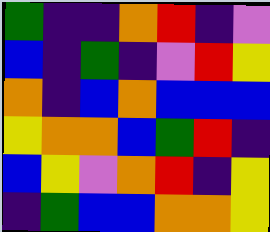[["green", "indigo", "indigo", "orange", "red", "indigo", "violet"], ["blue", "indigo", "green", "indigo", "violet", "red", "yellow"], ["orange", "indigo", "blue", "orange", "blue", "blue", "blue"], ["yellow", "orange", "orange", "blue", "green", "red", "indigo"], ["blue", "yellow", "violet", "orange", "red", "indigo", "yellow"], ["indigo", "green", "blue", "blue", "orange", "orange", "yellow"]]